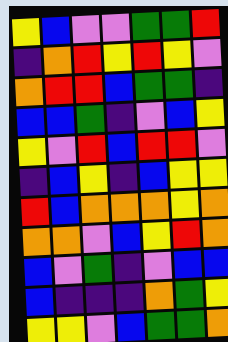[["yellow", "blue", "violet", "violet", "green", "green", "red"], ["indigo", "orange", "red", "yellow", "red", "yellow", "violet"], ["orange", "red", "red", "blue", "green", "green", "indigo"], ["blue", "blue", "green", "indigo", "violet", "blue", "yellow"], ["yellow", "violet", "red", "blue", "red", "red", "violet"], ["indigo", "blue", "yellow", "indigo", "blue", "yellow", "yellow"], ["red", "blue", "orange", "orange", "orange", "yellow", "orange"], ["orange", "orange", "violet", "blue", "yellow", "red", "orange"], ["blue", "violet", "green", "indigo", "violet", "blue", "blue"], ["blue", "indigo", "indigo", "indigo", "orange", "green", "yellow"], ["yellow", "yellow", "violet", "blue", "green", "green", "orange"]]